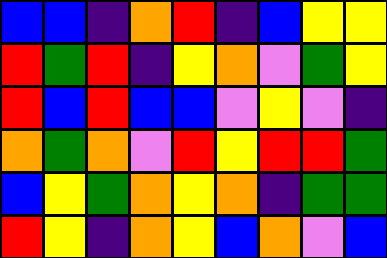[["blue", "blue", "indigo", "orange", "red", "indigo", "blue", "yellow", "yellow"], ["red", "green", "red", "indigo", "yellow", "orange", "violet", "green", "yellow"], ["red", "blue", "red", "blue", "blue", "violet", "yellow", "violet", "indigo"], ["orange", "green", "orange", "violet", "red", "yellow", "red", "red", "green"], ["blue", "yellow", "green", "orange", "yellow", "orange", "indigo", "green", "green"], ["red", "yellow", "indigo", "orange", "yellow", "blue", "orange", "violet", "blue"]]